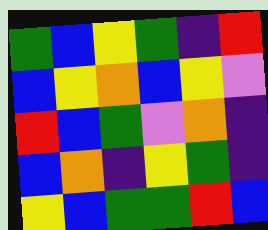[["green", "blue", "yellow", "green", "indigo", "red"], ["blue", "yellow", "orange", "blue", "yellow", "violet"], ["red", "blue", "green", "violet", "orange", "indigo"], ["blue", "orange", "indigo", "yellow", "green", "indigo"], ["yellow", "blue", "green", "green", "red", "blue"]]